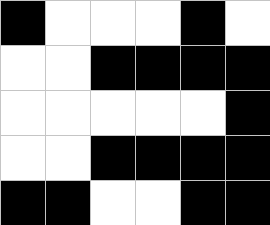[["black", "white", "white", "white", "black", "white"], ["white", "white", "black", "black", "black", "black"], ["white", "white", "white", "white", "white", "black"], ["white", "white", "black", "black", "black", "black"], ["black", "black", "white", "white", "black", "black"]]